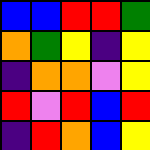[["blue", "blue", "red", "red", "green"], ["orange", "green", "yellow", "indigo", "yellow"], ["indigo", "orange", "orange", "violet", "yellow"], ["red", "violet", "red", "blue", "red"], ["indigo", "red", "orange", "blue", "yellow"]]